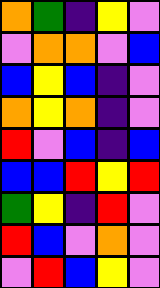[["orange", "green", "indigo", "yellow", "violet"], ["violet", "orange", "orange", "violet", "blue"], ["blue", "yellow", "blue", "indigo", "violet"], ["orange", "yellow", "orange", "indigo", "violet"], ["red", "violet", "blue", "indigo", "blue"], ["blue", "blue", "red", "yellow", "red"], ["green", "yellow", "indigo", "red", "violet"], ["red", "blue", "violet", "orange", "violet"], ["violet", "red", "blue", "yellow", "violet"]]